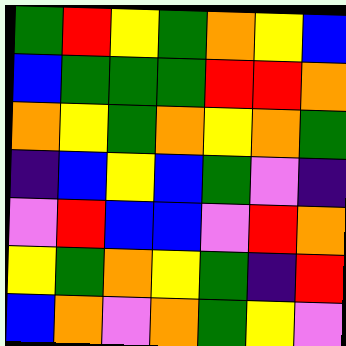[["green", "red", "yellow", "green", "orange", "yellow", "blue"], ["blue", "green", "green", "green", "red", "red", "orange"], ["orange", "yellow", "green", "orange", "yellow", "orange", "green"], ["indigo", "blue", "yellow", "blue", "green", "violet", "indigo"], ["violet", "red", "blue", "blue", "violet", "red", "orange"], ["yellow", "green", "orange", "yellow", "green", "indigo", "red"], ["blue", "orange", "violet", "orange", "green", "yellow", "violet"]]